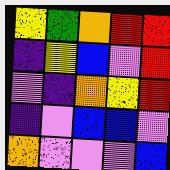[["yellow", "green", "orange", "red", "red"], ["indigo", "yellow", "blue", "violet", "red"], ["violet", "indigo", "orange", "yellow", "red"], ["indigo", "violet", "blue", "blue", "violet"], ["orange", "violet", "violet", "violet", "blue"]]